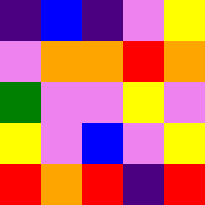[["indigo", "blue", "indigo", "violet", "yellow"], ["violet", "orange", "orange", "red", "orange"], ["green", "violet", "violet", "yellow", "violet"], ["yellow", "violet", "blue", "violet", "yellow"], ["red", "orange", "red", "indigo", "red"]]